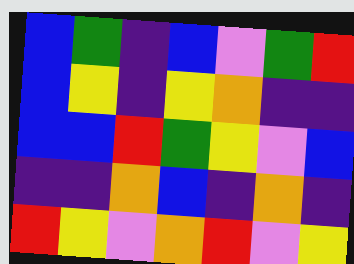[["blue", "green", "indigo", "blue", "violet", "green", "red"], ["blue", "yellow", "indigo", "yellow", "orange", "indigo", "indigo"], ["blue", "blue", "red", "green", "yellow", "violet", "blue"], ["indigo", "indigo", "orange", "blue", "indigo", "orange", "indigo"], ["red", "yellow", "violet", "orange", "red", "violet", "yellow"]]